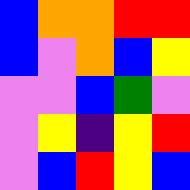[["blue", "orange", "orange", "red", "red"], ["blue", "violet", "orange", "blue", "yellow"], ["violet", "violet", "blue", "green", "violet"], ["violet", "yellow", "indigo", "yellow", "red"], ["violet", "blue", "red", "yellow", "blue"]]